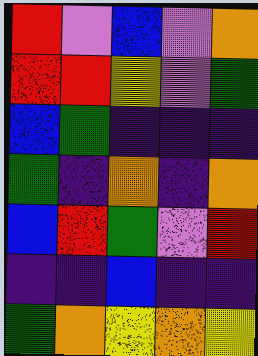[["red", "violet", "blue", "violet", "orange"], ["red", "red", "yellow", "violet", "green"], ["blue", "green", "indigo", "indigo", "indigo"], ["green", "indigo", "orange", "indigo", "orange"], ["blue", "red", "green", "violet", "red"], ["indigo", "indigo", "blue", "indigo", "indigo"], ["green", "orange", "yellow", "orange", "yellow"]]